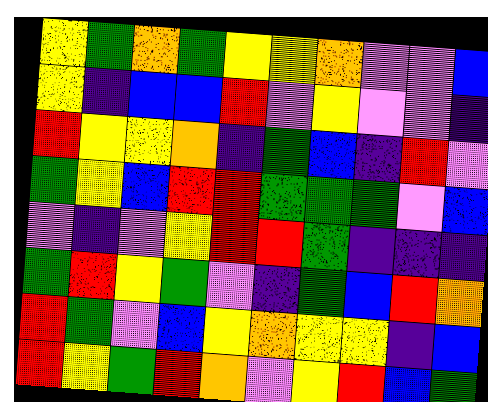[["yellow", "green", "orange", "green", "yellow", "yellow", "orange", "violet", "violet", "blue"], ["yellow", "indigo", "blue", "blue", "red", "violet", "yellow", "violet", "violet", "indigo"], ["red", "yellow", "yellow", "orange", "indigo", "green", "blue", "indigo", "red", "violet"], ["green", "yellow", "blue", "red", "red", "green", "green", "green", "violet", "blue"], ["violet", "indigo", "violet", "yellow", "red", "red", "green", "indigo", "indigo", "indigo"], ["green", "red", "yellow", "green", "violet", "indigo", "green", "blue", "red", "orange"], ["red", "green", "violet", "blue", "yellow", "orange", "yellow", "yellow", "indigo", "blue"], ["red", "yellow", "green", "red", "orange", "violet", "yellow", "red", "blue", "green"]]